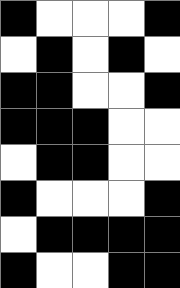[["black", "white", "white", "white", "black"], ["white", "black", "white", "black", "white"], ["black", "black", "white", "white", "black"], ["black", "black", "black", "white", "white"], ["white", "black", "black", "white", "white"], ["black", "white", "white", "white", "black"], ["white", "black", "black", "black", "black"], ["black", "white", "white", "black", "black"]]